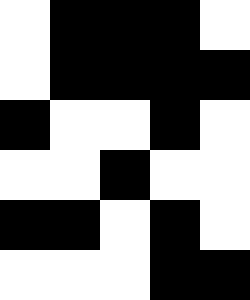[["white", "black", "black", "black", "white"], ["white", "black", "black", "black", "black"], ["black", "white", "white", "black", "white"], ["white", "white", "black", "white", "white"], ["black", "black", "white", "black", "white"], ["white", "white", "white", "black", "black"]]